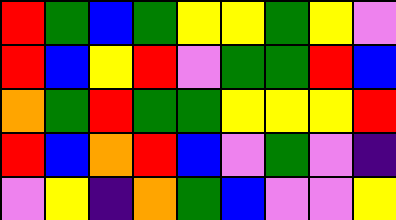[["red", "green", "blue", "green", "yellow", "yellow", "green", "yellow", "violet"], ["red", "blue", "yellow", "red", "violet", "green", "green", "red", "blue"], ["orange", "green", "red", "green", "green", "yellow", "yellow", "yellow", "red"], ["red", "blue", "orange", "red", "blue", "violet", "green", "violet", "indigo"], ["violet", "yellow", "indigo", "orange", "green", "blue", "violet", "violet", "yellow"]]